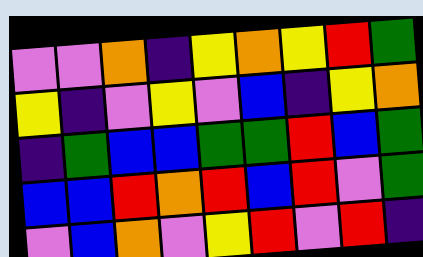[["violet", "violet", "orange", "indigo", "yellow", "orange", "yellow", "red", "green"], ["yellow", "indigo", "violet", "yellow", "violet", "blue", "indigo", "yellow", "orange"], ["indigo", "green", "blue", "blue", "green", "green", "red", "blue", "green"], ["blue", "blue", "red", "orange", "red", "blue", "red", "violet", "green"], ["violet", "blue", "orange", "violet", "yellow", "red", "violet", "red", "indigo"]]